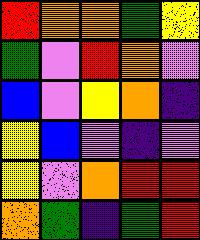[["red", "orange", "orange", "green", "yellow"], ["green", "violet", "red", "orange", "violet"], ["blue", "violet", "yellow", "orange", "indigo"], ["yellow", "blue", "violet", "indigo", "violet"], ["yellow", "violet", "orange", "red", "red"], ["orange", "green", "indigo", "green", "red"]]